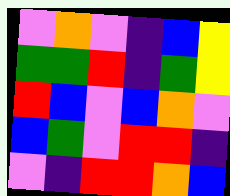[["violet", "orange", "violet", "indigo", "blue", "yellow"], ["green", "green", "red", "indigo", "green", "yellow"], ["red", "blue", "violet", "blue", "orange", "violet"], ["blue", "green", "violet", "red", "red", "indigo"], ["violet", "indigo", "red", "red", "orange", "blue"]]